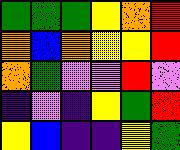[["green", "green", "green", "yellow", "orange", "red"], ["orange", "blue", "orange", "yellow", "yellow", "red"], ["orange", "green", "violet", "violet", "red", "violet"], ["indigo", "violet", "indigo", "yellow", "green", "red"], ["yellow", "blue", "indigo", "indigo", "yellow", "green"]]